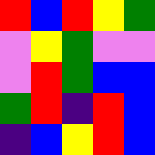[["red", "blue", "red", "yellow", "green"], ["violet", "yellow", "green", "violet", "violet"], ["violet", "red", "green", "blue", "blue"], ["green", "red", "indigo", "red", "blue"], ["indigo", "blue", "yellow", "red", "blue"]]